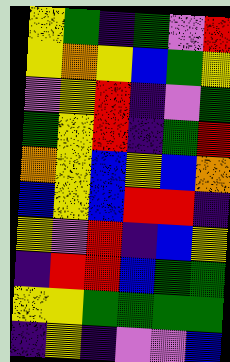[["yellow", "green", "indigo", "green", "violet", "red"], ["yellow", "orange", "yellow", "blue", "green", "yellow"], ["violet", "yellow", "red", "indigo", "violet", "green"], ["green", "yellow", "red", "indigo", "green", "red"], ["orange", "yellow", "blue", "yellow", "blue", "orange"], ["blue", "yellow", "blue", "red", "red", "indigo"], ["yellow", "violet", "red", "indigo", "blue", "yellow"], ["indigo", "red", "red", "blue", "green", "green"], ["yellow", "yellow", "green", "green", "green", "green"], ["indigo", "yellow", "indigo", "violet", "violet", "blue"]]